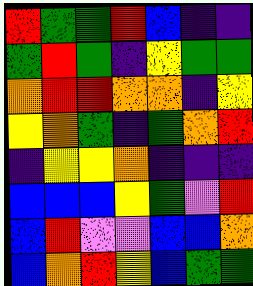[["red", "green", "green", "red", "blue", "indigo", "indigo"], ["green", "red", "green", "indigo", "yellow", "green", "green"], ["orange", "red", "red", "orange", "orange", "indigo", "yellow"], ["yellow", "orange", "green", "indigo", "green", "orange", "red"], ["indigo", "yellow", "yellow", "orange", "indigo", "indigo", "indigo"], ["blue", "blue", "blue", "yellow", "green", "violet", "red"], ["blue", "red", "violet", "violet", "blue", "blue", "orange"], ["blue", "orange", "red", "yellow", "blue", "green", "green"]]